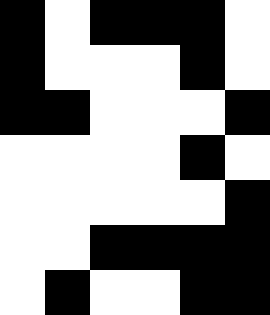[["black", "white", "black", "black", "black", "white"], ["black", "white", "white", "white", "black", "white"], ["black", "black", "white", "white", "white", "black"], ["white", "white", "white", "white", "black", "white"], ["white", "white", "white", "white", "white", "black"], ["white", "white", "black", "black", "black", "black"], ["white", "black", "white", "white", "black", "black"]]